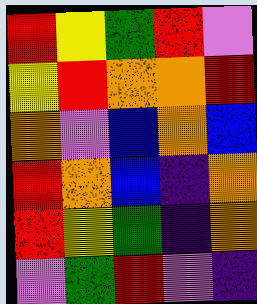[["red", "yellow", "green", "red", "violet"], ["yellow", "red", "orange", "orange", "red"], ["orange", "violet", "blue", "orange", "blue"], ["red", "orange", "blue", "indigo", "orange"], ["red", "yellow", "green", "indigo", "orange"], ["violet", "green", "red", "violet", "indigo"]]